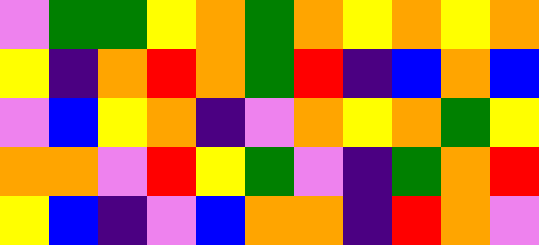[["violet", "green", "green", "yellow", "orange", "green", "orange", "yellow", "orange", "yellow", "orange"], ["yellow", "indigo", "orange", "red", "orange", "green", "red", "indigo", "blue", "orange", "blue"], ["violet", "blue", "yellow", "orange", "indigo", "violet", "orange", "yellow", "orange", "green", "yellow"], ["orange", "orange", "violet", "red", "yellow", "green", "violet", "indigo", "green", "orange", "red"], ["yellow", "blue", "indigo", "violet", "blue", "orange", "orange", "indigo", "red", "orange", "violet"]]